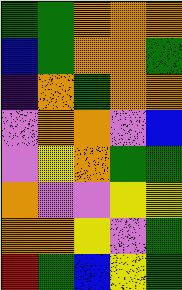[["green", "green", "orange", "orange", "orange"], ["blue", "green", "orange", "orange", "green"], ["indigo", "orange", "green", "orange", "orange"], ["violet", "orange", "orange", "violet", "blue"], ["violet", "yellow", "orange", "green", "green"], ["orange", "violet", "violet", "yellow", "yellow"], ["orange", "orange", "yellow", "violet", "green"], ["red", "green", "blue", "yellow", "green"]]